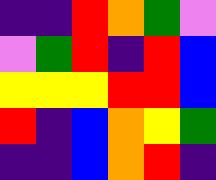[["indigo", "indigo", "red", "orange", "green", "violet"], ["violet", "green", "red", "indigo", "red", "blue"], ["yellow", "yellow", "yellow", "red", "red", "blue"], ["red", "indigo", "blue", "orange", "yellow", "green"], ["indigo", "indigo", "blue", "orange", "red", "indigo"]]